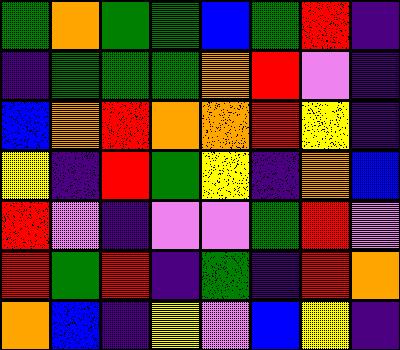[["green", "orange", "green", "green", "blue", "green", "red", "indigo"], ["indigo", "green", "green", "green", "orange", "red", "violet", "indigo"], ["blue", "orange", "red", "orange", "orange", "red", "yellow", "indigo"], ["yellow", "indigo", "red", "green", "yellow", "indigo", "orange", "blue"], ["red", "violet", "indigo", "violet", "violet", "green", "red", "violet"], ["red", "green", "red", "indigo", "green", "indigo", "red", "orange"], ["orange", "blue", "indigo", "yellow", "violet", "blue", "yellow", "indigo"]]